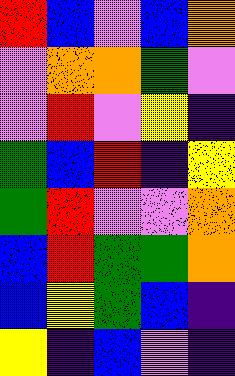[["red", "blue", "violet", "blue", "orange"], ["violet", "orange", "orange", "green", "violet"], ["violet", "red", "violet", "yellow", "indigo"], ["green", "blue", "red", "indigo", "yellow"], ["green", "red", "violet", "violet", "orange"], ["blue", "red", "green", "green", "orange"], ["blue", "yellow", "green", "blue", "indigo"], ["yellow", "indigo", "blue", "violet", "indigo"]]